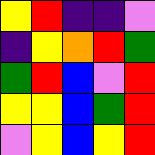[["yellow", "red", "indigo", "indigo", "violet"], ["indigo", "yellow", "orange", "red", "green"], ["green", "red", "blue", "violet", "red"], ["yellow", "yellow", "blue", "green", "red"], ["violet", "yellow", "blue", "yellow", "red"]]